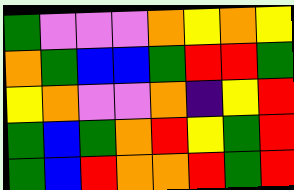[["green", "violet", "violet", "violet", "orange", "yellow", "orange", "yellow"], ["orange", "green", "blue", "blue", "green", "red", "red", "green"], ["yellow", "orange", "violet", "violet", "orange", "indigo", "yellow", "red"], ["green", "blue", "green", "orange", "red", "yellow", "green", "red"], ["green", "blue", "red", "orange", "orange", "red", "green", "red"]]